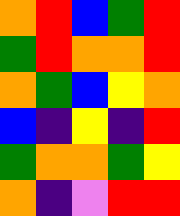[["orange", "red", "blue", "green", "red"], ["green", "red", "orange", "orange", "red"], ["orange", "green", "blue", "yellow", "orange"], ["blue", "indigo", "yellow", "indigo", "red"], ["green", "orange", "orange", "green", "yellow"], ["orange", "indigo", "violet", "red", "red"]]